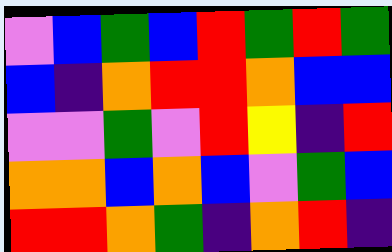[["violet", "blue", "green", "blue", "red", "green", "red", "green"], ["blue", "indigo", "orange", "red", "red", "orange", "blue", "blue"], ["violet", "violet", "green", "violet", "red", "yellow", "indigo", "red"], ["orange", "orange", "blue", "orange", "blue", "violet", "green", "blue"], ["red", "red", "orange", "green", "indigo", "orange", "red", "indigo"]]